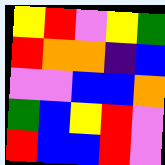[["yellow", "red", "violet", "yellow", "green"], ["red", "orange", "orange", "indigo", "blue"], ["violet", "violet", "blue", "blue", "orange"], ["green", "blue", "yellow", "red", "violet"], ["red", "blue", "blue", "red", "violet"]]